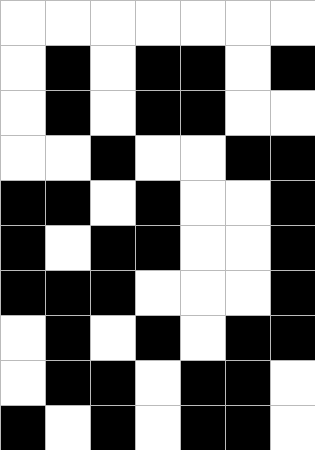[["white", "white", "white", "white", "white", "white", "white"], ["white", "black", "white", "black", "black", "white", "black"], ["white", "black", "white", "black", "black", "white", "white"], ["white", "white", "black", "white", "white", "black", "black"], ["black", "black", "white", "black", "white", "white", "black"], ["black", "white", "black", "black", "white", "white", "black"], ["black", "black", "black", "white", "white", "white", "black"], ["white", "black", "white", "black", "white", "black", "black"], ["white", "black", "black", "white", "black", "black", "white"], ["black", "white", "black", "white", "black", "black", "white"]]